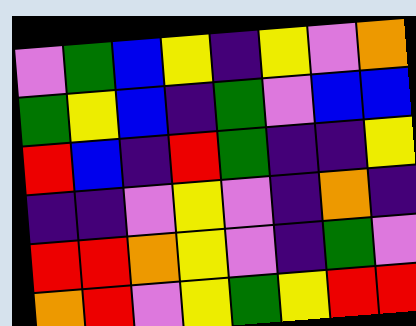[["violet", "green", "blue", "yellow", "indigo", "yellow", "violet", "orange"], ["green", "yellow", "blue", "indigo", "green", "violet", "blue", "blue"], ["red", "blue", "indigo", "red", "green", "indigo", "indigo", "yellow"], ["indigo", "indigo", "violet", "yellow", "violet", "indigo", "orange", "indigo"], ["red", "red", "orange", "yellow", "violet", "indigo", "green", "violet"], ["orange", "red", "violet", "yellow", "green", "yellow", "red", "red"]]